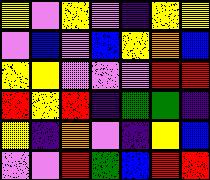[["yellow", "violet", "yellow", "violet", "indigo", "yellow", "yellow"], ["violet", "blue", "violet", "blue", "yellow", "orange", "blue"], ["yellow", "yellow", "violet", "violet", "violet", "red", "red"], ["red", "yellow", "red", "indigo", "green", "green", "indigo"], ["yellow", "indigo", "orange", "violet", "indigo", "yellow", "blue"], ["violet", "violet", "red", "green", "blue", "red", "red"]]